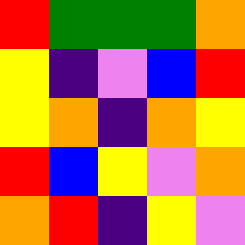[["red", "green", "green", "green", "orange"], ["yellow", "indigo", "violet", "blue", "red"], ["yellow", "orange", "indigo", "orange", "yellow"], ["red", "blue", "yellow", "violet", "orange"], ["orange", "red", "indigo", "yellow", "violet"]]